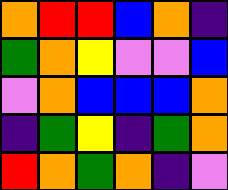[["orange", "red", "red", "blue", "orange", "indigo"], ["green", "orange", "yellow", "violet", "violet", "blue"], ["violet", "orange", "blue", "blue", "blue", "orange"], ["indigo", "green", "yellow", "indigo", "green", "orange"], ["red", "orange", "green", "orange", "indigo", "violet"]]